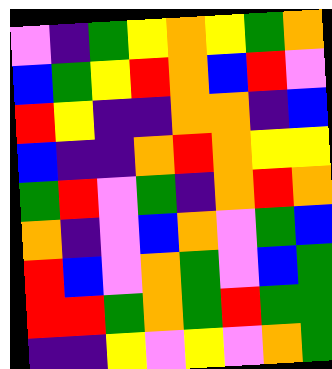[["violet", "indigo", "green", "yellow", "orange", "yellow", "green", "orange"], ["blue", "green", "yellow", "red", "orange", "blue", "red", "violet"], ["red", "yellow", "indigo", "indigo", "orange", "orange", "indigo", "blue"], ["blue", "indigo", "indigo", "orange", "red", "orange", "yellow", "yellow"], ["green", "red", "violet", "green", "indigo", "orange", "red", "orange"], ["orange", "indigo", "violet", "blue", "orange", "violet", "green", "blue"], ["red", "blue", "violet", "orange", "green", "violet", "blue", "green"], ["red", "red", "green", "orange", "green", "red", "green", "green"], ["indigo", "indigo", "yellow", "violet", "yellow", "violet", "orange", "green"]]